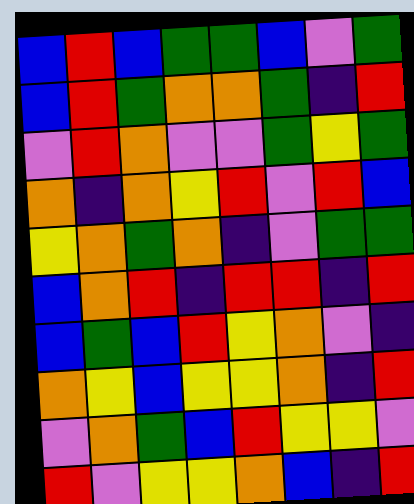[["blue", "red", "blue", "green", "green", "blue", "violet", "green"], ["blue", "red", "green", "orange", "orange", "green", "indigo", "red"], ["violet", "red", "orange", "violet", "violet", "green", "yellow", "green"], ["orange", "indigo", "orange", "yellow", "red", "violet", "red", "blue"], ["yellow", "orange", "green", "orange", "indigo", "violet", "green", "green"], ["blue", "orange", "red", "indigo", "red", "red", "indigo", "red"], ["blue", "green", "blue", "red", "yellow", "orange", "violet", "indigo"], ["orange", "yellow", "blue", "yellow", "yellow", "orange", "indigo", "red"], ["violet", "orange", "green", "blue", "red", "yellow", "yellow", "violet"], ["red", "violet", "yellow", "yellow", "orange", "blue", "indigo", "red"]]